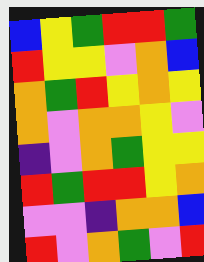[["blue", "yellow", "green", "red", "red", "green"], ["red", "yellow", "yellow", "violet", "orange", "blue"], ["orange", "green", "red", "yellow", "orange", "yellow"], ["orange", "violet", "orange", "orange", "yellow", "violet"], ["indigo", "violet", "orange", "green", "yellow", "yellow"], ["red", "green", "red", "red", "yellow", "orange"], ["violet", "violet", "indigo", "orange", "orange", "blue"], ["red", "violet", "orange", "green", "violet", "red"]]